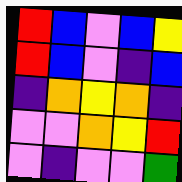[["red", "blue", "violet", "blue", "yellow"], ["red", "blue", "violet", "indigo", "blue"], ["indigo", "orange", "yellow", "orange", "indigo"], ["violet", "violet", "orange", "yellow", "red"], ["violet", "indigo", "violet", "violet", "green"]]